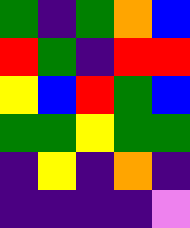[["green", "indigo", "green", "orange", "blue"], ["red", "green", "indigo", "red", "red"], ["yellow", "blue", "red", "green", "blue"], ["green", "green", "yellow", "green", "green"], ["indigo", "yellow", "indigo", "orange", "indigo"], ["indigo", "indigo", "indigo", "indigo", "violet"]]